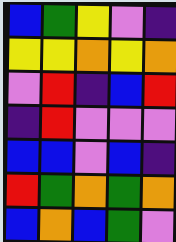[["blue", "green", "yellow", "violet", "indigo"], ["yellow", "yellow", "orange", "yellow", "orange"], ["violet", "red", "indigo", "blue", "red"], ["indigo", "red", "violet", "violet", "violet"], ["blue", "blue", "violet", "blue", "indigo"], ["red", "green", "orange", "green", "orange"], ["blue", "orange", "blue", "green", "violet"]]